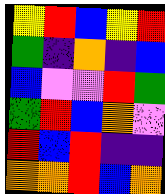[["yellow", "red", "blue", "yellow", "red"], ["green", "indigo", "orange", "indigo", "blue"], ["blue", "violet", "violet", "red", "green"], ["green", "red", "blue", "orange", "violet"], ["red", "blue", "red", "indigo", "indigo"], ["orange", "orange", "red", "blue", "orange"]]